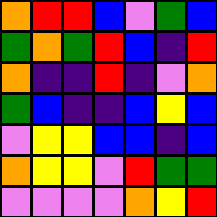[["orange", "red", "red", "blue", "violet", "green", "blue"], ["green", "orange", "green", "red", "blue", "indigo", "red"], ["orange", "indigo", "indigo", "red", "indigo", "violet", "orange"], ["green", "blue", "indigo", "indigo", "blue", "yellow", "blue"], ["violet", "yellow", "yellow", "blue", "blue", "indigo", "blue"], ["orange", "yellow", "yellow", "violet", "red", "green", "green"], ["violet", "violet", "violet", "violet", "orange", "yellow", "red"]]